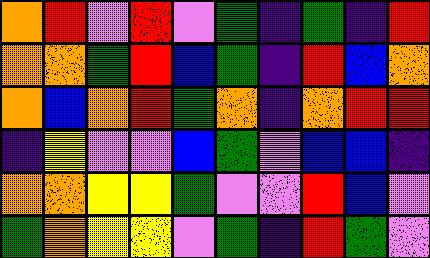[["orange", "red", "violet", "red", "violet", "green", "indigo", "green", "indigo", "red"], ["orange", "orange", "green", "red", "blue", "green", "indigo", "red", "blue", "orange"], ["orange", "blue", "orange", "red", "green", "orange", "indigo", "orange", "red", "red"], ["indigo", "yellow", "violet", "violet", "blue", "green", "violet", "blue", "blue", "indigo"], ["orange", "orange", "yellow", "yellow", "green", "violet", "violet", "red", "blue", "violet"], ["green", "orange", "yellow", "yellow", "violet", "green", "indigo", "red", "green", "violet"]]